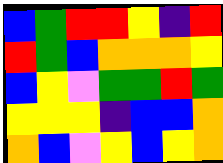[["blue", "green", "red", "red", "yellow", "indigo", "red"], ["red", "green", "blue", "orange", "orange", "orange", "yellow"], ["blue", "yellow", "violet", "green", "green", "red", "green"], ["yellow", "yellow", "yellow", "indigo", "blue", "blue", "orange"], ["orange", "blue", "violet", "yellow", "blue", "yellow", "orange"]]